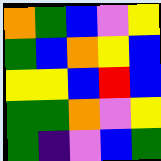[["orange", "green", "blue", "violet", "yellow"], ["green", "blue", "orange", "yellow", "blue"], ["yellow", "yellow", "blue", "red", "blue"], ["green", "green", "orange", "violet", "yellow"], ["green", "indigo", "violet", "blue", "green"]]